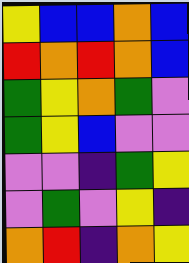[["yellow", "blue", "blue", "orange", "blue"], ["red", "orange", "red", "orange", "blue"], ["green", "yellow", "orange", "green", "violet"], ["green", "yellow", "blue", "violet", "violet"], ["violet", "violet", "indigo", "green", "yellow"], ["violet", "green", "violet", "yellow", "indigo"], ["orange", "red", "indigo", "orange", "yellow"]]